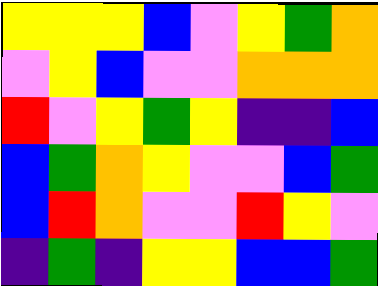[["yellow", "yellow", "yellow", "blue", "violet", "yellow", "green", "orange"], ["violet", "yellow", "blue", "violet", "violet", "orange", "orange", "orange"], ["red", "violet", "yellow", "green", "yellow", "indigo", "indigo", "blue"], ["blue", "green", "orange", "yellow", "violet", "violet", "blue", "green"], ["blue", "red", "orange", "violet", "violet", "red", "yellow", "violet"], ["indigo", "green", "indigo", "yellow", "yellow", "blue", "blue", "green"]]